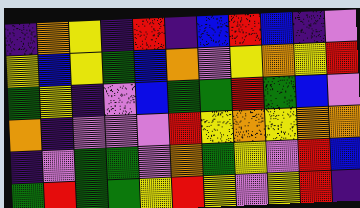[["indigo", "orange", "yellow", "indigo", "red", "indigo", "blue", "red", "blue", "indigo", "violet"], ["yellow", "blue", "yellow", "green", "blue", "orange", "violet", "yellow", "orange", "yellow", "red"], ["green", "yellow", "indigo", "violet", "blue", "green", "green", "red", "green", "blue", "violet"], ["orange", "indigo", "violet", "violet", "violet", "red", "yellow", "orange", "yellow", "orange", "orange"], ["indigo", "violet", "green", "green", "violet", "orange", "green", "yellow", "violet", "red", "blue"], ["green", "red", "green", "green", "yellow", "red", "yellow", "violet", "yellow", "red", "indigo"]]